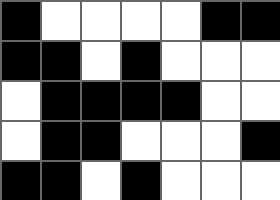[["black", "white", "white", "white", "white", "black", "black"], ["black", "black", "white", "black", "white", "white", "white"], ["white", "black", "black", "black", "black", "white", "white"], ["white", "black", "black", "white", "white", "white", "black"], ["black", "black", "white", "black", "white", "white", "white"]]